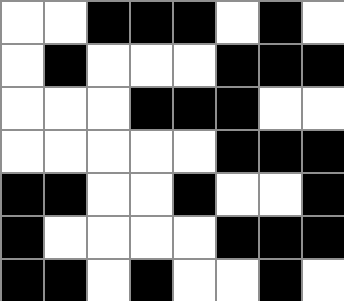[["white", "white", "black", "black", "black", "white", "black", "white"], ["white", "black", "white", "white", "white", "black", "black", "black"], ["white", "white", "white", "black", "black", "black", "white", "white"], ["white", "white", "white", "white", "white", "black", "black", "black"], ["black", "black", "white", "white", "black", "white", "white", "black"], ["black", "white", "white", "white", "white", "black", "black", "black"], ["black", "black", "white", "black", "white", "white", "black", "white"]]